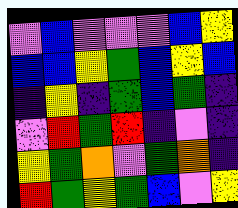[["violet", "blue", "violet", "violet", "violet", "blue", "yellow"], ["blue", "blue", "yellow", "green", "blue", "yellow", "blue"], ["indigo", "yellow", "indigo", "green", "blue", "green", "indigo"], ["violet", "red", "green", "red", "indigo", "violet", "indigo"], ["yellow", "green", "orange", "violet", "green", "orange", "indigo"], ["red", "green", "yellow", "green", "blue", "violet", "yellow"]]